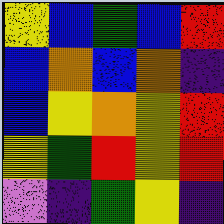[["yellow", "blue", "green", "blue", "red"], ["blue", "orange", "blue", "orange", "indigo"], ["blue", "yellow", "orange", "yellow", "red"], ["yellow", "green", "red", "yellow", "red"], ["violet", "indigo", "green", "yellow", "indigo"]]